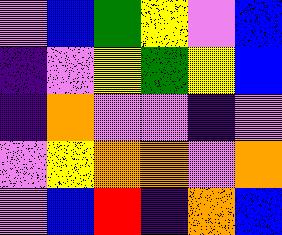[["violet", "blue", "green", "yellow", "violet", "blue"], ["indigo", "violet", "yellow", "green", "yellow", "blue"], ["indigo", "orange", "violet", "violet", "indigo", "violet"], ["violet", "yellow", "orange", "orange", "violet", "orange"], ["violet", "blue", "red", "indigo", "orange", "blue"]]